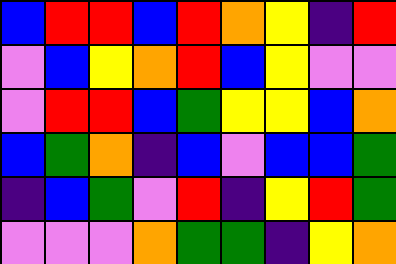[["blue", "red", "red", "blue", "red", "orange", "yellow", "indigo", "red"], ["violet", "blue", "yellow", "orange", "red", "blue", "yellow", "violet", "violet"], ["violet", "red", "red", "blue", "green", "yellow", "yellow", "blue", "orange"], ["blue", "green", "orange", "indigo", "blue", "violet", "blue", "blue", "green"], ["indigo", "blue", "green", "violet", "red", "indigo", "yellow", "red", "green"], ["violet", "violet", "violet", "orange", "green", "green", "indigo", "yellow", "orange"]]